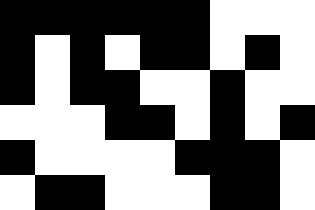[["black", "black", "black", "black", "black", "black", "white", "white", "white"], ["black", "white", "black", "white", "black", "black", "white", "black", "white"], ["black", "white", "black", "black", "white", "white", "black", "white", "white"], ["white", "white", "white", "black", "black", "white", "black", "white", "black"], ["black", "white", "white", "white", "white", "black", "black", "black", "white"], ["white", "black", "black", "white", "white", "white", "black", "black", "white"]]